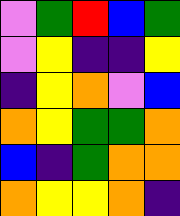[["violet", "green", "red", "blue", "green"], ["violet", "yellow", "indigo", "indigo", "yellow"], ["indigo", "yellow", "orange", "violet", "blue"], ["orange", "yellow", "green", "green", "orange"], ["blue", "indigo", "green", "orange", "orange"], ["orange", "yellow", "yellow", "orange", "indigo"]]